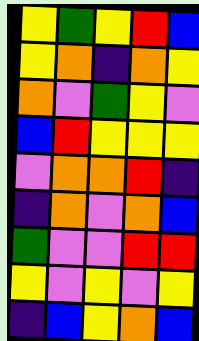[["yellow", "green", "yellow", "red", "blue"], ["yellow", "orange", "indigo", "orange", "yellow"], ["orange", "violet", "green", "yellow", "violet"], ["blue", "red", "yellow", "yellow", "yellow"], ["violet", "orange", "orange", "red", "indigo"], ["indigo", "orange", "violet", "orange", "blue"], ["green", "violet", "violet", "red", "red"], ["yellow", "violet", "yellow", "violet", "yellow"], ["indigo", "blue", "yellow", "orange", "blue"]]